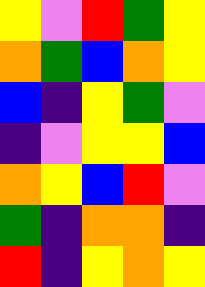[["yellow", "violet", "red", "green", "yellow"], ["orange", "green", "blue", "orange", "yellow"], ["blue", "indigo", "yellow", "green", "violet"], ["indigo", "violet", "yellow", "yellow", "blue"], ["orange", "yellow", "blue", "red", "violet"], ["green", "indigo", "orange", "orange", "indigo"], ["red", "indigo", "yellow", "orange", "yellow"]]